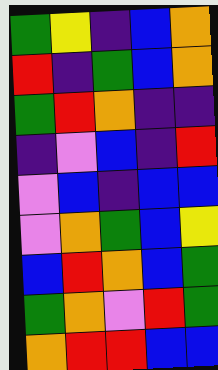[["green", "yellow", "indigo", "blue", "orange"], ["red", "indigo", "green", "blue", "orange"], ["green", "red", "orange", "indigo", "indigo"], ["indigo", "violet", "blue", "indigo", "red"], ["violet", "blue", "indigo", "blue", "blue"], ["violet", "orange", "green", "blue", "yellow"], ["blue", "red", "orange", "blue", "green"], ["green", "orange", "violet", "red", "green"], ["orange", "red", "red", "blue", "blue"]]